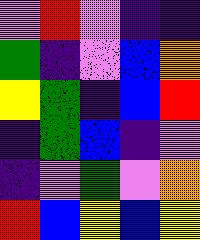[["violet", "red", "violet", "indigo", "indigo"], ["green", "indigo", "violet", "blue", "orange"], ["yellow", "green", "indigo", "blue", "red"], ["indigo", "green", "blue", "indigo", "violet"], ["indigo", "violet", "green", "violet", "orange"], ["red", "blue", "yellow", "blue", "yellow"]]